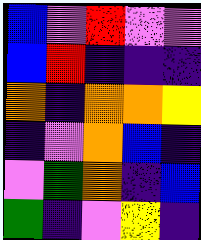[["blue", "violet", "red", "violet", "violet"], ["blue", "red", "indigo", "indigo", "indigo"], ["orange", "indigo", "orange", "orange", "yellow"], ["indigo", "violet", "orange", "blue", "indigo"], ["violet", "green", "orange", "indigo", "blue"], ["green", "indigo", "violet", "yellow", "indigo"]]